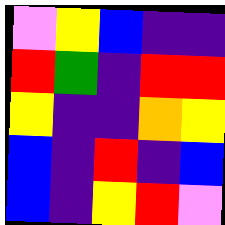[["violet", "yellow", "blue", "indigo", "indigo"], ["red", "green", "indigo", "red", "red"], ["yellow", "indigo", "indigo", "orange", "yellow"], ["blue", "indigo", "red", "indigo", "blue"], ["blue", "indigo", "yellow", "red", "violet"]]